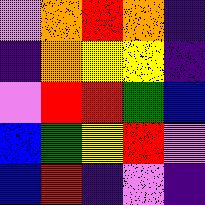[["violet", "orange", "red", "orange", "indigo"], ["indigo", "orange", "yellow", "yellow", "indigo"], ["violet", "red", "red", "green", "blue"], ["blue", "green", "yellow", "red", "violet"], ["blue", "red", "indigo", "violet", "indigo"]]